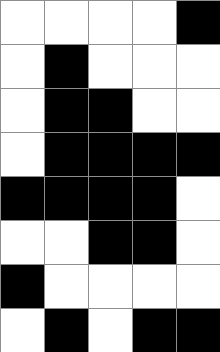[["white", "white", "white", "white", "black"], ["white", "black", "white", "white", "white"], ["white", "black", "black", "white", "white"], ["white", "black", "black", "black", "black"], ["black", "black", "black", "black", "white"], ["white", "white", "black", "black", "white"], ["black", "white", "white", "white", "white"], ["white", "black", "white", "black", "black"]]